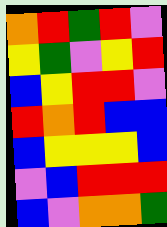[["orange", "red", "green", "red", "violet"], ["yellow", "green", "violet", "yellow", "red"], ["blue", "yellow", "red", "red", "violet"], ["red", "orange", "red", "blue", "blue"], ["blue", "yellow", "yellow", "yellow", "blue"], ["violet", "blue", "red", "red", "red"], ["blue", "violet", "orange", "orange", "green"]]